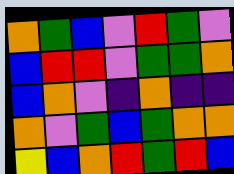[["orange", "green", "blue", "violet", "red", "green", "violet"], ["blue", "red", "red", "violet", "green", "green", "orange"], ["blue", "orange", "violet", "indigo", "orange", "indigo", "indigo"], ["orange", "violet", "green", "blue", "green", "orange", "orange"], ["yellow", "blue", "orange", "red", "green", "red", "blue"]]